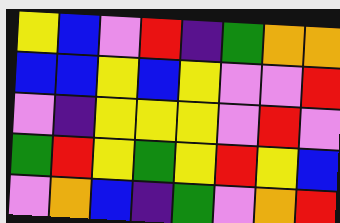[["yellow", "blue", "violet", "red", "indigo", "green", "orange", "orange"], ["blue", "blue", "yellow", "blue", "yellow", "violet", "violet", "red"], ["violet", "indigo", "yellow", "yellow", "yellow", "violet", "red", "violet"], ["green", "red", "yellow", "green", "yellow", "red", "yellow", "blue"], ["violet", "orange", "blue", "indigo", "green", "violet", "orange", "red"]]